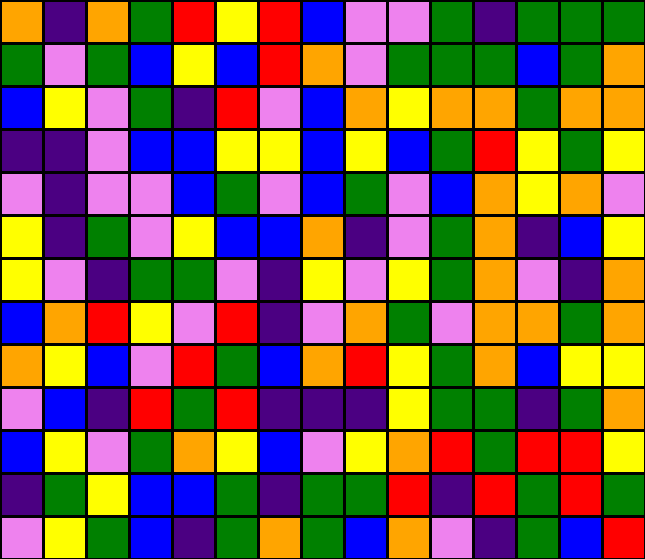[["orange", "indigo", "orange", "green", "red", "yellow", "red", "blue", "violet", "violet", "green", "indigo", "green", "green", "green"], ["green", "violet", "green", "blue", "yellow", "blue", "red", "orange", "violet", "green", "green", "green", "blue", "green", "orange"], ["blue", "yellow", "violet", "green", "indigo", "red", "violet", "blue", "orange", "yellow", "orange", "orange", "green", "orange", "orange"], ["indigo", "indigo", "violet", "blue", "blue", "yellow", "yellow", "blue", "yellow", "blue", "green", "red", "yellow", "green", "yellow"], ["violet", "indigo", "violet", "violet", "blue", "green", "violet", "blue", "green", "violet", "blue", "orange", "yellow", "orange", "violet"], ["yellow", "indigo", "green", "violet", "yellow", "blue", "blue", "orange", "indigo", "violet", "green", "orange", "indigo", "blue", "yellow"], ["yellow", "violet", "indigo", "green", "green", "violet", "indigo", "yellow", "violet", "yellow", "green", "orange", "violet", "indigo", "orange"], ["blue", "orange", "red", "yellow", "violet", "red", "indigo", "violet", "orange", "green", "violet", "orange", "orange", "green", "orange"], ["orange", "yellow", "blue", "violet", "red", "green", "blue", "orange", "red", "yellow", "green", "orange", "blue", "yellow", "yellow"], ["violet", "blue", "indigo", "red", "green", "red", "indigo", "indigo", "indigo", "yellow", "green", "green", "indigo", "green", "orange"], ["blue", "yellow", "violet", "green", "orange", "yellow", "blue", "violet", "yellow", "orange", "red", "green", "red", "red", "yellow"], ["indigo", "green", "yellow", "blue", "blue", "green", "indigo", "green", "green", "red", "indigo", "red", "green", "red", "green"], ["violet", "yellow", "green", "blue", "indigo", "green", "orange", "green", "blue", "orange", "violet", "indigo", "green", "blue", "red"]]